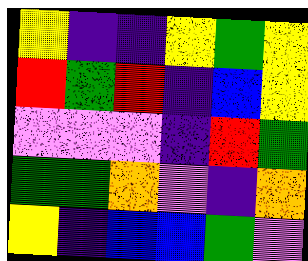[["yellow", "indigo", "indigo", "yellow", "green", "yellow"], ["red", "green", "red", "indigo", "blue", "yellow"], ["violet", "violet", "violet", "indigo", "red", "green"], ["green", "green", "orange", "violet", "indigo", "orange"], ["yellow", "indigo", "blue", "blue", "green", "violet"]]